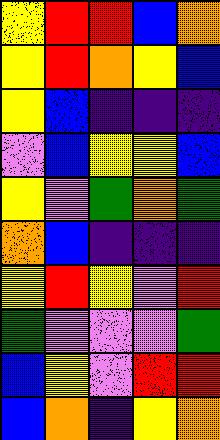[["yellow", "red", "red", "blue", "orange"], ["yellow", "red", "orange", "yellow", "blue"], ["yellow", "blue", "indigo", "indigo", "indigo"], ["violet", "blue", "yellow", "yellow", "blue"], ["yellow", "violet", "green", "orange", "green"], ["orange", "blue", "indigo", "indigo", "indigo"], ["yellow", "red", "yellow", "violet", "red"], ["green", "violet", "violet", "violet", "green"], ["blue", "yellow", "violet", "red", "red"], ["blue", "orange", "indigo", "yellow", "orange"]]